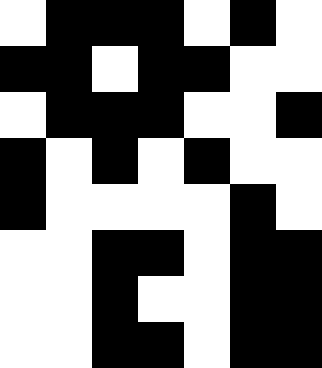[["white", "black", "black", "black", "white", "black", "white"], ["black", "black", "white", "black", "black", "white", "white"], ["white", "black", "black", "black", "white", "white", "black"], ["black", "white", "black", "white", "black", "white", "white"], ["black", "white", "white", "white", "white", "black", "white"], ["white", "white", "black", "black", "white", "black", "black"], ["white", "white", "black", "white", "white", "black", "black"], ["white", "white", "black", "black", "white", "black", "black"]]